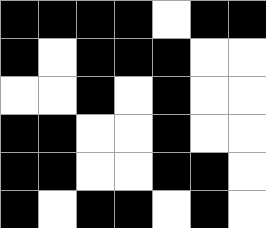[["black", "black", "black", "black", "white", "black", "black"], ["black", "white", "black", "black", "black", "white", "white"], ["white", "white", "black", "white", "black", "white", "white"], ["black", "black", "white", "white", "black", "white", "white"], ["black", "black", "white", "white", "black", "black", "white"], ["black", "white", "black", "black", "white", "black", "white"]]